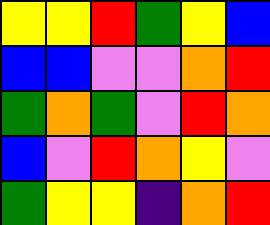[["yellow", "yellow", "red", "green", "yellow", "blue"], ["blue", "blue", "violet", "violet", "orange", "red"], ["green", "orange", "green", "violet", "red", "orange"], ["blue", "violet", "red", "orange", "yellow", "violet"], ["green", "yellow", "yellow", "indigo", "orange", "red"]]